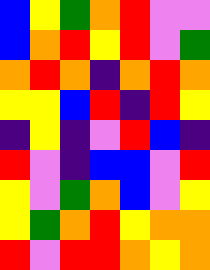[["blue", "yellow", "green", "orange", "red", "violet", "violet"], ["blue", "orange", "red", "yellow", "red", "violet", "green"], ["orange", "red", "orange", "indigo", "orange", "red", "orange"], ["yellow", "yellow", "blue", "red", "indigo", "red", "yellow"], ["indigo", "yellow", "indigo", "violet", "red", "blue", "indigo"], ["red", "violet", "indigo", "blue", "blue", "violet", "red"], ["yellow", "violet", "green", "orange", "blue", "violet", "yellow"], ["yellow", "green", "orange", "red", "yellow", "orange", "orange"], ["red", "violet", "red", "red", "orange", "yellow", "orange"]]